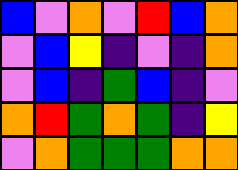[["blue", "violet", "orange", "violet", "red", "blue", "orange"], ["violet", "blue", "yellow", "indigo", "violet", "indigo", "orange"], ["violet", "blue", "indigo", "green", "blue", "indigo", "violet"], ["orange", "red", "green", "orange", "green", "indigo", "yellow"], ["violet", "orange", "green", "green", "green", "orange", "orange"]]